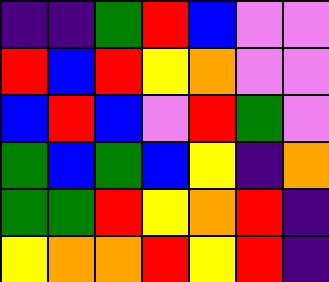[["indigo", "indigo", "green", "red", "blue", "violet", "violet"], ["red", "blue", "red", "yellow", "orange", "violet", "violet"], ["blue", "red", "blue", "violet", "red", "green", "violet"], ["green", "blue", "green", "blue", "yellow", "indigo", "orange"], ["green", "green", "red", "yellow", "orange", "red", "indigo"], ["yellow", "orange", "orange", "red", "yellow", "red", "indigo"]]